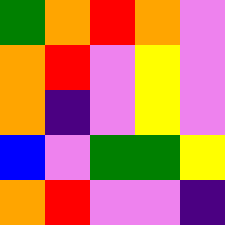[["green", "orange", "red", "orange", "violet"], ["orange", "red", "violet", "yellow", "violet"], ["orange", "indigo", "violet", "yellow", "violet"], ["blue", "violet", "green", "green", "yellow"], ["orange", "red", "violet", "violet", "indigo"]]